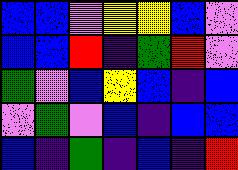[["blue", "blue", "violet", "yellow", "yellow", "blue", "violet"], ["blue", "blue", "red", "indigo", "green", "red", "violet"], ["green", "violet", "blue", "yellow", "blue", "indigo", "blue"], ["violet", "green", "violet", "blue", "indigo", "blue", "blue"], ["blue", "indigo", "green", "indigo", "blue", "indigo", "red"]]